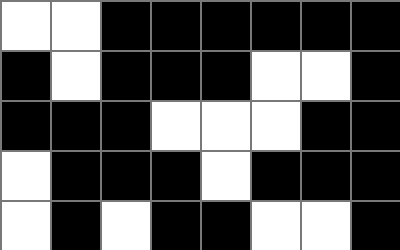[["white", "white", "black", "black", "black", "black", "black", "black"], ["black", "white", "black", "black", "black", "white", "white", "black"], ["black", "black", "black", "white", "white", "white", "black", "black"], ["white", "black", "black", "black", "white", "black", "black", "black"], ["white", "black", "white", "black", "black", "white", "white", "black"]]